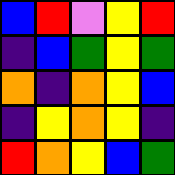[["blue", "red", "violet", "yellow", "red"], ["indigo", "blue", "green", "yellow", "green"], ["orange", "indigo", "orange", "yellow", "blue"], ["indigo", "yellow", "orange", "yellow", "indigo"], ["red", "orange", "yellow", "blue", "green"]]